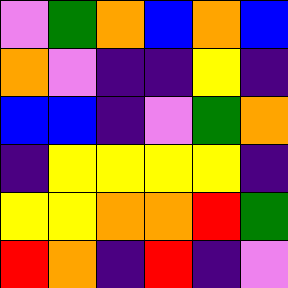[["violet", "green", "orange", "blue", "orange", "blue"], ["orange", "violet", "indigo", "indigo", "yellow", "indigo"], ["blue", "blue", "indigo", "violet", "green", "orange"], ["indigo", "yellow", "yellow", "yellow", "yellow", "indigo"], ["yellow", "yellow", "orange", "orange", "red", "green"], ["red", "orange", "indigo", "red", "indigo", "violet"]]